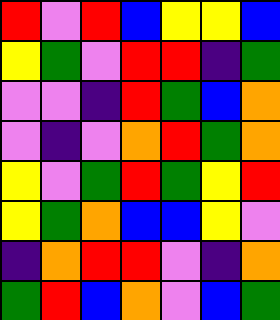[["red", "violet", "red", "blue", "yellow", "yellow", "blue"], ["yellow", "green", "violet", "red", "red", "indigo", "green"], ["violet", "violet", "indigo", "red", "green", "blue", "orange"], ["violet", "indigo", "violet", "orange", "red", "green", "orange"], ["yellow", "violet", "green", "red", "green", "yellow", "red"], ["yellow", "green", "orange", "blue", "blue", "yellow", "violet"], ["indigo", "orange", "red", "red", "violet", "indigo", "orange"], ["green", "red", "blue", "orange", "violet", "blue", "green"]]